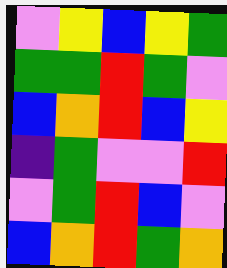[["violet", "yellow", "blue", "yellow", "green"], ["green", "green", "red", "green", "violet"], ["blue", "orange", "red", "blue", "yellow"], ["indigo", "green", "violet", "violet", "red"], ["violet", "green", "red", "blue", "violet"], ["blue", "orange", "red", "green", "orange"]]